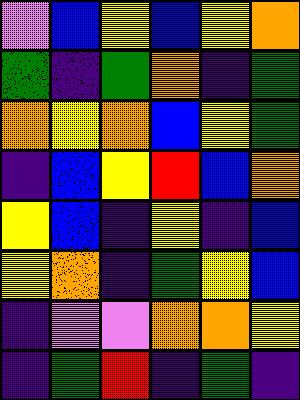[["violet", "blue", "yellow", "blue", "yellow", "orange"], ["green", "indigo", "green", "orange", "indigo", "green"], ["orange", "yellow", "orange", "blue", "yellow", "green"], ["indigo", "blue", "yellow", "red", "blue", "orange"], ["yellow", "blue", "indigo", "yellow", "indigo", "blue"], ["yellow", "orange", "indigo", "green", "yellow", "blue"], ["indigo", "violet", "violet", "orange", "orange", "yellow"], ["indigo", "green", "red", "indigo", "green", "indigo"]]